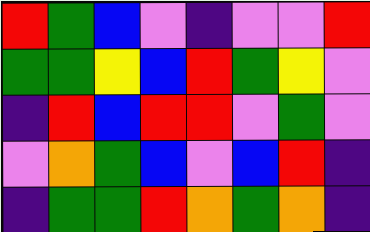[["red", "green", "blue", "violet", "indigo", "violet", "violet", "red"], ["green", "green", "yellow", "blue", "red", "green", "yellow", "violet"], ["indigo", "red", "blue", "red", "red", "violet", "green", "violet"], ["violet", "orange", "green", "blue", "violet", "blue", "red", "indigo"], ["indigo", "green", "green", "red", "orange", "green", "orange", "indigo"]]